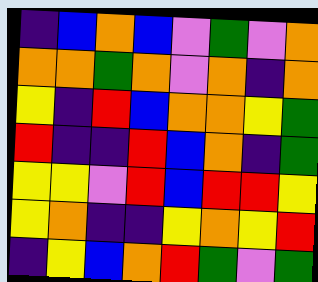[["indigo", "blue", "orange", "blue", "violet", "green", "violet", "orange"], ["orange", "orange", "green", "orange", "violet", "orange", "indigo", "orange"], ["yellow", "indigo", "red", "blue", "orange", "orange", "yellow", "green"], ["red", "indigo", "indigo", "red", "blue", "orange", "indigo", "green"], ["yellow", "yellow", "violet", "red", "blue", "red", "red", "yellow"], ["yellow", "orange", "indigo", "indigo", "yellow", "orange", "yellow", "red"], ["indigo", "yellow", "blue", "orange", "red", "green", "violet", "green"]]